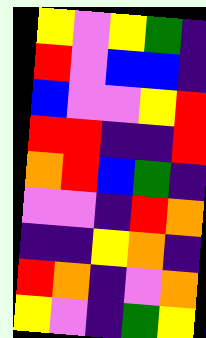[["yellow", "violet", "yellow", "green", "indigo"], ["red", "violet", "blue", "blue", "indigo"], ["blue", "violet", "violet", "yellow", "red"], ["red", "red", "indigo", "indigo", "red"], ["orange", "red", "blue", "green", "indigo"], ["violet", "violet", "indigo", "red", "orange"], ["indigo", "indigo", "yellow", "orange", "indigo"], ["red", "orange", "indigo", "violet", "orange"], ["yellow", "violet", "indigo", "green", "yellow"]]